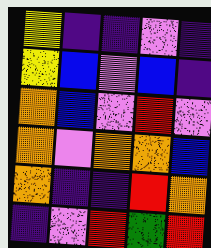[["yellow", "indigo", "indigo", "violet", "indigo"], ["yellow", "blue", "violet", "blue", "indigo"], ["orange", "blue", "violet", "red", "violet"], ["orange", "violet", "orange", "orange", "blue"], ["orange", "indigo", "indigo", "red", "orange"], ["indigo", "violet", "red", "green", "red"]]